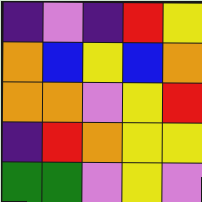[["indigo", "violet", "indigo", "red", "yellow"], ["orange", "blue", "yellow", "blue", "orange"], ["orange", "orange", "violet", "yellow", "red"], ["indigo", "red", "orange", "yellow", "yellow"], ["green", "green", "violet", "yellow", "violet"]]